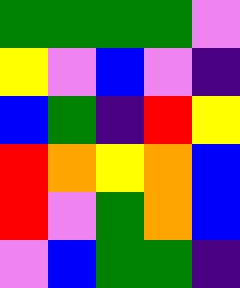[["green", "green", "green", "green", "violet"], ["yellow", "violet", "blue", "violet", "indigo"], ["blue", "green", "indigo", "red", "yellow"], ["red", "orange", "yellow", "orange", "blue"], ["red", "violet", "green", "orange", "blue"], ["violet", "blue", "green", "green", "indigo"]]